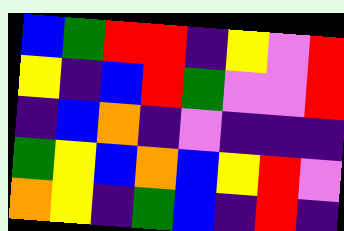[["blue", "green", "red", "red", "indigo", "yellow", "violet", "red"], ["yellow", "indigo", "blue", "red", "green", "violet", "violet", "red"], ["indigo", "blue", "orange", "indigo", "violet", "indigo", "indigo", "indigo"], ["green", "yellow", "blue", "orange", "blue", "yellow", "red", "violet"], ["orange", "yellow", "indigo", "green", "blue", "indigo", "red", "indigo"]]